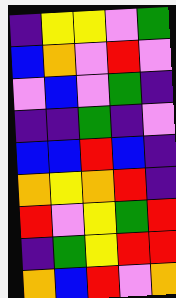[["indigo", "yellow", "yellow", "violet", "green"], ["blue", "orange", "violet", "red", "violet"], ["violet", "blue", "violet", "green", "indigo"], ["indigo", "indigo", "green", "indigo", "violet"], ["blue", "blue", "red", "blue", "indigo"], ["orange", "yellow", "orange", "red", "indigo"], ["red", "violet", "yellow", "green", "red"], ["indigo", "green", "yellow", "red", "red"], ["orange", "blue", "red", "violet", "orange"]]